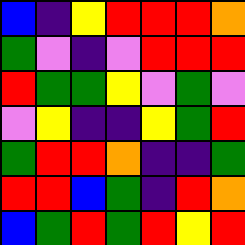[["blue", "indigo", "yellow", "red", "red", "red", "orange"], ["green", "violet", "indigo", "violet", "red", "red", "red"], ["red", "green", "green", "yellow", "violet", "green", "violet"], ["violet", "yellow", "indigo", "indigo", "yellow", "green", "red"], ["green", "red", "red", "orange", "indigo", "indigo", "green"], ["red", "red", "blue", "green", "indigo", "red", "orange"], ["blue", "green", "red", "green", "red", "yellow", "red"]]